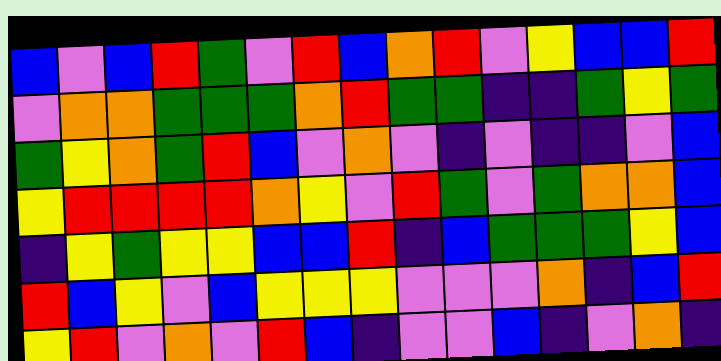[["blue", "violet", "blue", "red", "green", "violet", "red", "blue", "orange", "red", "violet", "yellow", "blue", "blue", "red"], ["violet", "orange", "orange", "green", "green", "green", "orange", "red", "green", "green", "indigo", "indigo", "green", "yellow", "green"], ["green", "yellow", "orange", "green", "red", "blue", "violet", "orange", "violet", "indigo", "violet", "indigo", "indigo", "violet", "blue"], ["yellow", "red", "red", "red", "red", "orange", "yellow", "violet", "red", "green", "violet", "green", "orange", "orange", "blue"], ["indigo", "yellow", "green", "yellow", "yellow", "blue", "blue", "red", "indigo", "blue", "green", "green", "green", "yellow", "blue"], ["red", "blue", "yellow", "violet", "blue", "yellow", "yellow", "yellow", "violet", "violet", "violet", "orange", "indigo", "blue", "red"], ["yellow", "red", "violet", "orange", "violet", "red", "blue", "indigo", "violet", "violet", "blue", "indigo", "violet", "orange", "indigo"]]